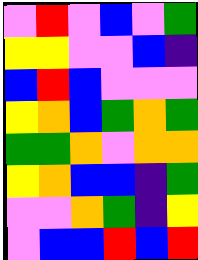[["violet", "red", "violet", "blue", "violet", "green"], ["yellow", "yellow", "violet", "violet", "blue", "indigo"], ["blue", "red", "blue", "violet", "violet", "violet"], ["yellow", "orange", "blue", "green", "orange", "green"], ["green", "green", "orange", "violet", "orange", "orange"], ["yellow", "orange", "blue", "blue", "indigo", "green"], ["violet", "violet", "orange", "green", "indigo", "yellow"], ["violet", "blue", "blue", "red", "blue", "red"]]